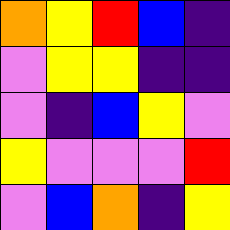[["orange", "yellow", "red", "blue", "indigo"], ["violet", "yellow", "yellow", "indigo", "indigo"], ["violet", "indigo", "blue", "yellow", "violet"], ["yellow", "violet", "violet", "violet", "red"], ["violet", "blue", "orange", "indigo", "yellow"]]